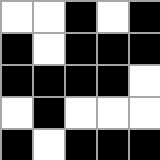[["white", "white", "black", "white", "black"], ["black", "white", "black", "black", "black"], ["black", "black", "black", "black", "white"], ["white", "black", "white", "white", "white"], ["black", "white", "black", "black", "black"]]